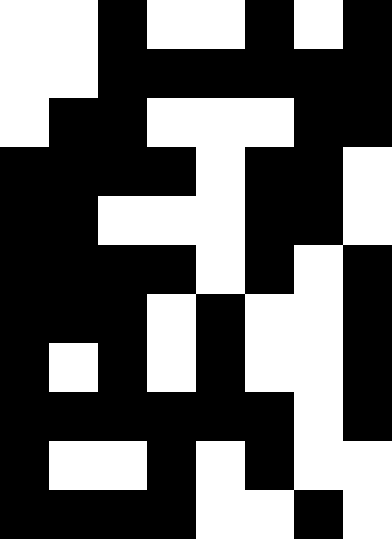[["white", "white", "black", "white", "white", "black", "white", "black"], ["white", "white", "black", "black", "black", "black", "black", "black"], ["white", "black", "black", "white", "white", "white", "black", "black"], ["black", "black", "black", "black", "white", "black", "black", "white"], ["black", "black", "white", "white", "white", "black", "black", "white"], ["black", "black", "black", "black", "white", "black", "white", "black"], ["black", "black", "black", "white", "black", "white", "white", "black"], ["black", "white", "black", "white", "black", "white", "white", "black"], ["black", "black", "black", "black", "black", "black", "white", "black"], ["black", "white", "white", "black", "white", "black", "white", "white"], ["black", "black", "black", "black", "white", "white", "black", "white"]]